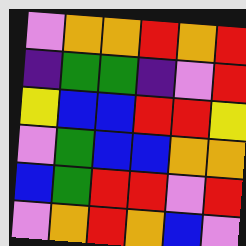[["violet", "orange", "orange", "red", "orange", "red"], ["indigo", "green", "green", "indigo", "violet", "red"], ["yellow", "blue", "blue", "red", "red", "yellow"], ["violet", "green", "blue", "blue", "orange", "orange"], ["blue", "green", "red", "red", "violet", "red"], ["violet", "orange", "red", "orange", "blue", "violet"]]